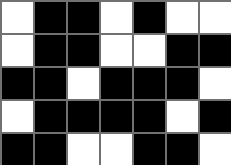[["white", "black", "black", "white", "black", "white", "white"], ["white", "black", "black", "white", "white", "black", "black"], ["black", "black", "white", "black", "black", "black", "white"], ["white", "black", "black", "black", "black", "white", "black"], ["black", "black", "white", "white", "black", "black", "white"]]